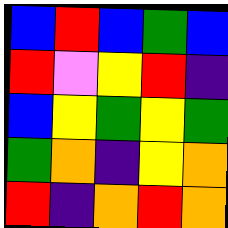[["blue", "red", "blue", "green", "blue"], ["red", "violet", "yellow", "red", "indigo"], ["blue", "yellow", "green", "yellow", "green"], ["green", "orange", "indigo", "yellow", "orange"], ["red", "indigo", "orange", "red", "orange"]]